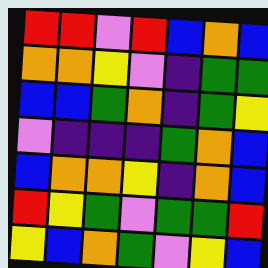[["red", "red", "violet", "red", "blue", "orange", "blue"], ["orange", "orange", "yellow", "violet", "indigo", "green", "green"], ["blue", "blue", "green", "orange", "indigo", "green", "yellow"], ["violet", "indigo", "indigo", "indigo", "green", "orange", "blue"], ["blue", "orange", "orange", "yellow", "indigo", "orange", "blue"], ["red", "yellow", "green", "violet", "green", "green", "red"], ["yellow", "blue", "orange", "green", "violet", "yellow", "blue"]]